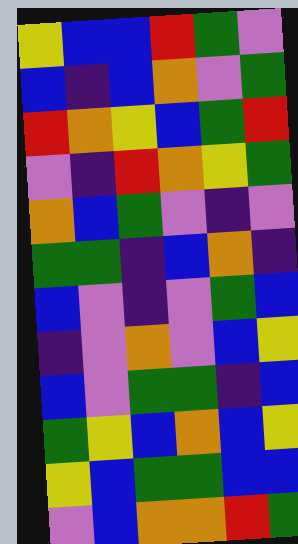[["yellow", "blue", "blue", "red", "green", "violet"], ["blue", "indigo", "blue", "orange", "violet", "green"], ["red", "orange", "yellow", "blue", "green", "red"], ["violet", "indigo", "red", "orange", "yellow", "green"], ["orange", "blue", "green", "violet", "indigo", "violet"], ["green", "green", "indigo", "blue", "orange", "indigo"], ["blue", "violet", "indigo", "violet", "green", "blue"], ["indigo", "violet", "orange", "violet", "blue", "yellow"], ["blue", "violet", "green", "green", "indigo", "blue"], ["green", "yellow", "blue", "orange", "blue", "yellow"], ["yellow", "blue", "green", "green", "blue", "blue"], ["violet", "blue", "orange", "orange", "red", "green"]]